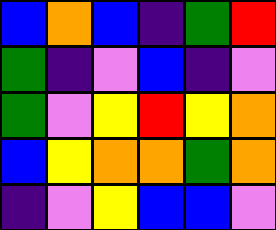[["blue", "orange", "blue", "indigo", "green", "red"], ["green", "indigo", "violet", "blue", "indigo", "violet"], ["green", "violet", "yellow", "red", "yellow", "orange"], ["blue", "yellow", "orange", "orange", "green", "orange"], ["indigo", "violet", "yellow", "blue", "blue", "violet"]]